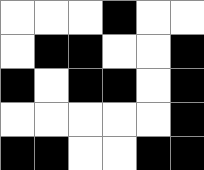[["white", "white", "white", "black", "white", "white"], ["white", "black", "black", "white", "white", "black"], ["black", "white", "black", "black", "white", "black"], ["white", "white", "white", "white", "white", "black"], ["black", "black", "white", "white", "black", "black"]]